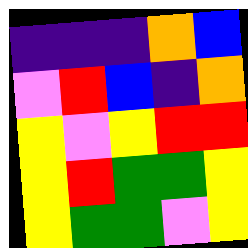[["indigo", "indigo", "indigo", "orange", "blue"], ["violet", "red", "blue", "indigo", "orange"], ["yellow", "violet", "yellow", "red", "red"], ["yellow", "red", "green", "green", "yellow"], ["yellow", "green", "green", "violet", "yellow"]]